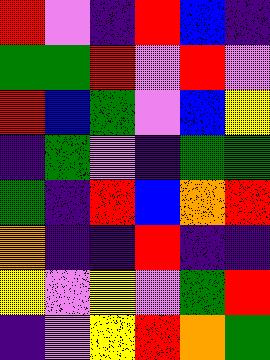[["red", "violet", "indigo", "red", "blue", "indigo"], ["green", "green", "red", "violet", "red", "violet"], ["red", "blue", "green", "violet", "blue", "yellow"], ["indigo", "green", "violet", "indigo", "green", "green"], ["green", "indigo", "red", "blue", "orange", "red"], ["orange", "indigo", "indigo", "red", "indigo", "indigo"], ["yellow", "violet", "yellow", "violet", "green", "red"], ["indigo", "violet", "yellow", "red", "orange", "green"]]